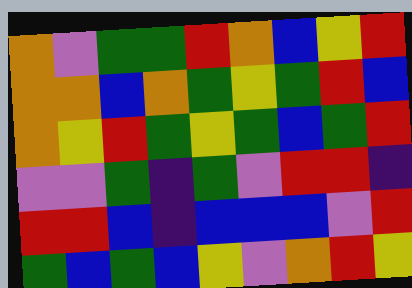[["orange", "violet", "green", "green", "red", "orange", "blue", "yellow", "red"], ["orange", "orange", "blue", "orange", "green", "yellow", "green", "red", "blue"], ["orange", "yellow", "red", "green", "yellow", "green", "blue", "green", "red"], ["violet", "violet", "green", "indigo", "green", "violet", "red", "red", "indigo"], ["red", "red", "blue", "indigo", "blue", "blue", "blue", "violet", "red"], ["green", "blue", "green", "blue", "yellow", "violet", "orange", "red", "yellow"]]